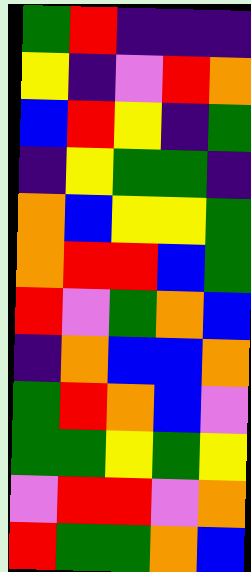[["green", "red", "indigo", "indigo", "indigo"], ["yellow", "indigo", "violet", "red", "orange"], ["blue", "red", "yellow", "indigo", "green"], ["indigo", "yellow", "green", "green", "indigo"], ["orange", "blue", "yellow", "yellow", "green"], ["orange", "red", "red", "blue", "green"], ["red", "violet", "green", "orange", "blue"], ["indigo", "orange", "blue", "blue", "orange"], ["green", "red", "orange", "blue", "violet"], ["green", "green", "yellow", "green", "yellow"], ["violet", "red", "red", "violet", "orange"], ["red", "green", "green", "orange", "blue"]]